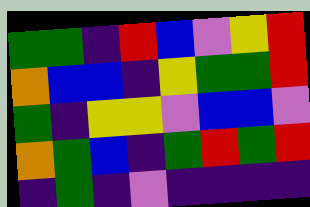[["green", "green", "indigo", "red", "blue", "violet", "yellow", "red"], ["orange", "blue", "blue", "indigo", "yellow", "green", "green", "red"], ["green", "indigo", "yellow", "yellow", "violet", "blue", "blue", "violet"], ["orange", "green", "blue", "indigo", "green", "red", "green", "red"], ["indigo", "green", "indigo", "violet", "indigo", "indigo", "indigo", "indigo"]]